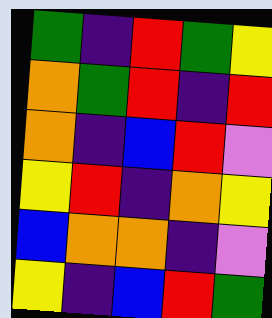[["green", "indigo", "red", "green", "yellow"], ["orange", "green", "red", "indigo", "red"], ["orange", "indigo", "blue", "red", "violet"], ["yellow", "red", "indigo", "orange", "yellow"], ["blue", "orange", "orange", "indigo", "violet"], ["yellow", "indigo", "blue", "red", "green"]]